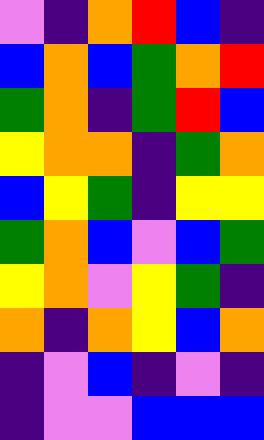[["violet", "indigo", "orange", "red", "blue", "indigo"], ["blue", "orange", "blue", "green", "orange", "red"], ["green", "orange", "indigo", "green", "red", "blue"], ["yellow", "orange", "orange", "indigo", "green", "orange"], ["blue", "yellow", "green", "indigo", "yellow", "yellow"], ["green", "orange", "blue", "violet", "blue", "green"], ["yellow", "orange", "violet", "yellow", "green", "indigo"], ["orange", "indigo", "orange", "yellow", "blue", "orange"], ["indigo", "violet", "blue", "indigo", "violet", "indigo"], ["indigo", "violet", "violet", "blue", "blue", "blue"]]